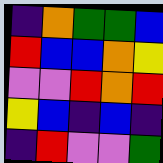[["indigo", "orange", "green", "green", "blue"], ["red", "blue", "blue", "orange", "yellow"], ["violet", "violet", "red", "orange", "red"], ["yellow", "blue", "indigo", "blue", "indigo"], ["indigo", "red", "violet", "violet", "green"]]